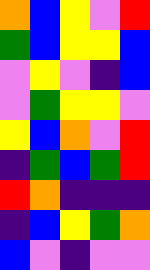[["orange", "blue", "yellow", "violet", "red"], ["green", "blue", "yellow", "yellow", "blue"], ["violet", "yellow", "violet", "indigo", "blue"], ["violet", "green", "yellow", "yellow", "violet"], ["yellow", "blue", "orange", "violet", "red"], ["indigo", "green", "blue", "green", "red"], ["red", "orange", "indigo", "indigo", "indigo"], ["indigo", "blue", "yellow", "green", "orange"], ["blue", "violet", "indigo", "violet", "violet"]]